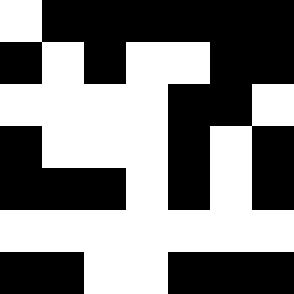[["white", "black", "black", "black", "black", "black", "black"], ["black", "white", "black", "white", "white", "black", "black"], ["white", "white", "white", "white", "black", "black", "white"], ["black", "white", "white", "white", "black", "white", "black"], ["black", "black", "black", "white", "black", "white", "black"], ["white", "white", "white", "white", "white", "white", "white"], ["black", "black", "white", "white", "black", "black", "black"]]